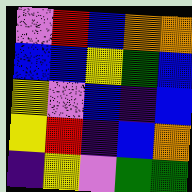[["violet", "red", "blue", "orange", "orange"], ["blue", "blue", "yellow", "green", "blue"], ["yellow", "violet", "blue", "indigo", "blue"], ["yellow", "red", "indigo", "blue", "orange"], ["indigo", "yellow", "violet", "green", "green"]]